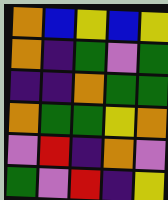[["orange", "blue", "yellow", "blue", "yellow"], ["orange", "indigo", "green", "violet", "green"], ["indigo", "indigo", "orange", "green", "green"], ["orange", "green", "green", "yellow", "orange"], ["violet", "red", "indigo", "orange", "violet"], ["green", "violet", "red", "indigo", "yellow"]]